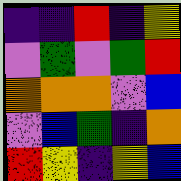[["indigo", "indigo", "red", "indigo", "yellow"], ["violet", "green", "violet", "green", "red"], ["orange", "orange", "orange", "violet", "blue"], ["violet", "blue", "green", "indigo", "orange"], ["red", "yellow", "indigo", "yellow", "blue"]]